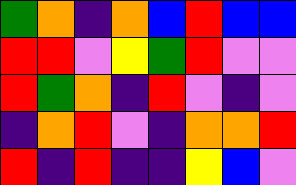[["green", "orange", "indigo", "orange", "blue", "red", "blue", "blue"], ["red", "red", "violet", "yellow", "green", "red", "violet", "violet"], ["red", "green", "orange", "indigo", "red", "violet", "indigo", "violet"], ["indigo", "orange", "red", "violet", "indigo", "orange", "orange", "red"], ["red", "indigo", "red", "indigo", "indigo", "yellow", "blue", "violet"]]